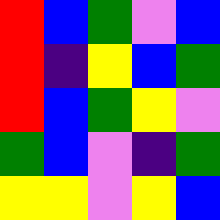[["red", "blue", "green", "violet", "blue"], ["red", "indigo", "yellow", "blue", "green"], ["red", "blue", "green", "yellow", "violet"], ["green", "blue", "violet", "indigo", "green"], ["yellow", "yellow", "violet", "yellow", "blue"]]